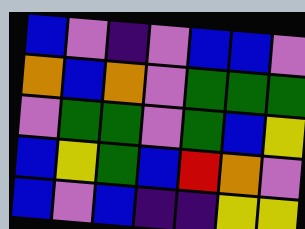[["blue", "violet", "indigo", "violet", "blue", "blue", "violet"], ["orange", "blue", "orange", "violet", "green", "green", "green"], ["violet", "green", "green", "violet", "green", "blue", "yellow"], ["blue", "yellow", "green", "blue", "red", "orange", "violet"], ["blue", "violet", "blue", "indigo", "indigo", "yellow", "yellow"]]